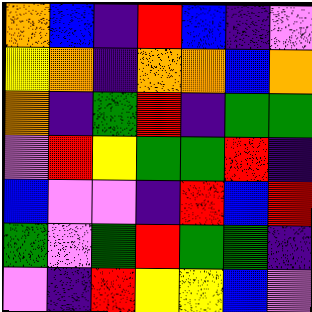[["orange", "blue", "indigo", "red", "blue", "indigo", "violet"], ["yellow", "orange", "indigo", "orange", "orange", "blue", "orange"], ["orange", "indigo", "green", "red", "indigo", "green", "green"], ["violet", "red", "yellow", "green", "green", "red", "indigo"], ["blue", "violet", "violet", "indigo", "red", "blue", "red"], ["green", "violet", "green", "red", "green", "green", "indigo"], ["violet", "indigo", "red", "yellow", "yellow", "blue", "violet"]]